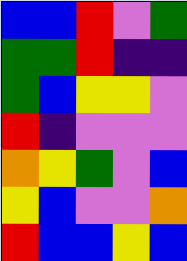[["blue", "blue", "red", "violet", "green"], ["green", "green", "red", "indigo", "indigo"], ["green", "blue", "yellow", "yellow", "violet"], ["red", "indigo", "violet", "violet", "violet"], ["orange", "yellow", "green", "violet", "blue"], ["yellow", "blue", "violet", "violet", "orange"], ["red", "blue", "blue", "yellow", "blue"]]